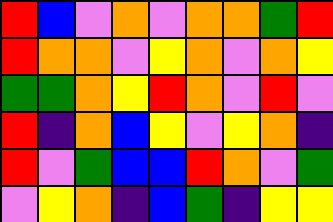[["red", "blue", "violet", "orange", "violet", "orange", "orange", "green", "red"], ["red", "orange", "orange", "violet", "yellow", "orange", "violet", "orange", "yellow"], ["green", "green", "orange", "yellow", "red", "orange", "violet", "red", "violet"], ["red", "indigo", "orange", "blue", "yellow", "violet", "yellow", "orange", "indigo"], ["red", "violet", "green", "blue", "blue", "red", "orange", "violet", "green"], ["violet", "yellow", "orange", "indigo", "blue", "green", "indigo", "yellow", "yellow"]]